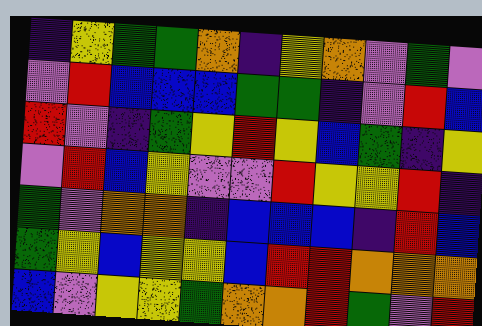[["indigo", "yellow", "green", "green", "orange", "indigo", "yellow", "orange", "violet", "green", "violet"], ["violet", "red", "blue", "blue", "blue", "green", "green", "indigo", "violet", "red", "blue"], ["red", "violet", "indigo", "green", "yellow", "red", "yellow", "blue", "green", "indigo", "yellow"], ["violet", "red", "blue", "yellow", "violet", "violet", "red", "yellow", "yellow", "red", "indigo"], ["green", "violet", "orange", "orange", "indigo", "blue", "blue", "blue", "indigo", "red", "blue"], ["green", "yellow", "blue", "yellow", "yellow", "blue", "red", "red", "orange", "orange", "orange"], ["blue", "violet", "yellow", "yellow", "green", "orange", "orange", "red", "green", "violet", "red"]]